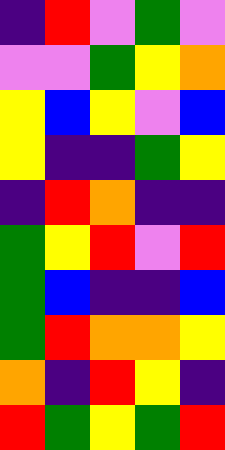[["indigo", "red", "violet", "green", "violet"], ["violet", "violet", "green", "yellow", "orange"], ["yellow", "blue", "yellow", "violet", "blue"], ["yellow", "indigo", "indigo", "green", "yellow"], ["indigo", "red", "orange", "indigo", "indigo"], ["green", "yellow", "red", "violet", "red"], ["green", "blue", "indigo", "indigo", "blue"], ["green", "red", "orange", "orange", "yellow"], ["orange", "indigo", "red", "yellow", "indigo"], ["red", "green", "yellow", "green", "red"]]